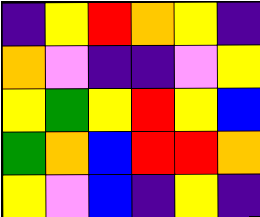[["indigo", "yellow", "red", "orange", "yellow", "indigo"], ["orange", "violet", "indigo", "indigo", "violet", "yellow"], ["yellow", "green", "yellow", "red", "yellow", "blue"], ["green", "orange", "blue", "red", "red", "orange"], ["yellow", "violet", "blue", "indigo", "yellow", "indigo"]]